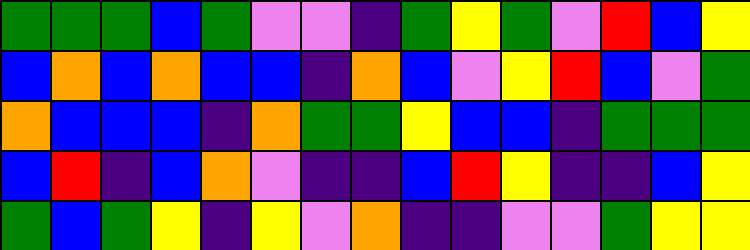[["green", "green", "green", "blue", "green", "violet", "violet", "indigo", "green", "yellow", "green", "violet", "red", "blue", "yellow"], ["blue", "orange", "blue", "orange", "blue", "blue", "indigo", "orange", "blue", "violet", "yellow", "red", "blue", "violet", "green"], ["orange", "blue", "blue", "blue", "indigo", "orange", "green", "green", "yellow", "blue", "blue", "indigo", "green", "green", "green"], ["blue", "red", "indigo", "blue", "orange", "violet", "indigo", "indigo", "blue", "red", "yellow", "indigo", "indigo", "blue", "yellow"], ["green", "blue", "green", "yellow", "indigo", "yellow", "violet", "orange", "indigo", "indigo", "violet", "violet", "green", "yellow", "yellow"]]